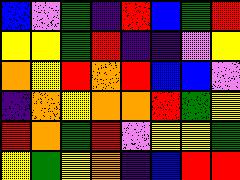[["blue", "violet", "green", "indigo", "red", "blue", "green", "red"], ["yellow", "yellow", "green", "red", "indigo", "indigo", "violet", "yellow"], ["orange", "yellow", "red", "orange", "red", "blue", "blue", "violet"], ["indigo", "orange", "yellow", "orange", "orange", "red", "green", "yellow"], ["red", "orange", "green", "red", "violet", "yellow", "yellow", "green"], ["yellow", "green", "yellow", "orange", "indigo", "blue", "red", "red"]]